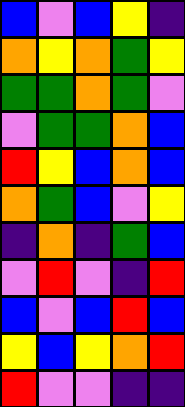[["blue", "violet", "blue", "yellow", "indigo"], ["orange", "yellow", "orange", "green", "yellow"], ["green", "green", "orange", "green", "violet"], ["violet", "green", "green", "orange", "blue"], ["red", "yellow", "blue", "orange", "blue"], ["orange", "green", "blue", "violet", "yellow"], ["indigo", "orange", "indigo", "green", "blue"], ["violet", "red", "violet", "indigo", "red"], ["blue", "violet", "blue", "red", "blue"], ["yellow", "blue", "yellow", "orange", "red"], ["red", "violet", "violet", "indigo", "indigo"]]